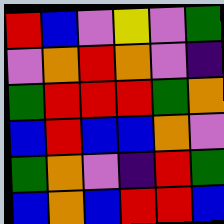[["red", "blue", "violet", "yellow", "violet", "green"], ["violet", "orange", "red", "orange", "violet", "indigo"], ["green", "red", "red", "red", "green", "orange"], ["blue", "red", "blue", "blue", "orange", "violet"], ["green", "orange", "violet", "indigo", "red", "green"], ["blue", "orange", "blue", "red", "red", "blue"]]